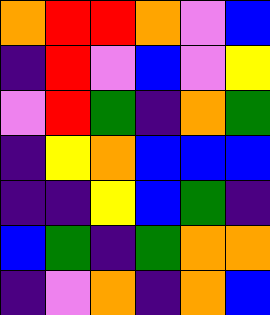[["orange", "red", "red", "orange", "violet", "blue"], ["indigo", "red", "violet", "blue", "violet", "yellow"], ["violet", "red", "green", "indigo", "orange", "green"], ["indigo", "yellow", "orange", "blue", "blue", "blue"], ["indigo", "indigo", "yellow", "blue", "green", "indigo"], ["blue", "green", "indigo", "green", "orange", "orange"], ["indigo", "violet", "orange", "indigo", "orange", "blue"]]